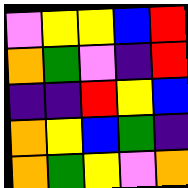[["violet", "yellow", "yellow", "blue", "red"], ["orange", "green", "violet", "indigo", "red"], ["indigo", "indigo", "red", "yellow", "blue"], ["orange", "yellow", "blue", "green", "indigo"], ["orange", "green", "yellow", "violet", "orange"]]